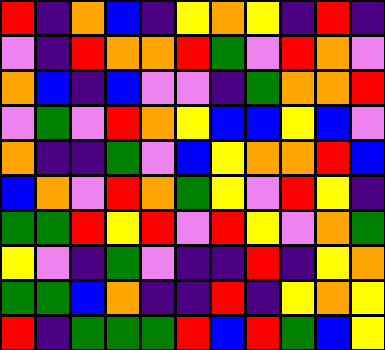[["red", "indigo", "orange", "blue", "indigo", "yellow", "orange", "yellow", "indigo", "red", "indigo"], ["violet", "indigo", "red", "orange", "orange", "red", "green", "violet", "red", "orange", "violet"], ["orange", "blue", "indigo", "blue", "violet", "violet", "indigo", "green", "orange", "orange", "red"], ["violet", "green", "violet", "red", "orange", "yellow", "blue", "blue", "yellow", "blue", "violet"], ["orange", "indigo", "indigo", "green", "violet", "blue", "yellow", "orange", "orange", "red", "blue"], ["blue", "orange", "violet", "red", "orange", "green", "yellow", "violet", "red", "yellow", "indigo"], ["green", "green", "red", "yellow", "red", "violet", "red", "yellow", "violet", "orange", "green"], ["yellow", "violet", "indigo", "green", "violet", "indigo", "indigo", "red", "indigo", "yellow", "orange"], ["green", "green", "blue", "orange", "indigo", "indigo", "red", "indigo", "yellow", "orange", "yellow"], ["red", "indigo", "green", "green", "green", "red", "blue", "red", "green", "blue", "yellow"]]